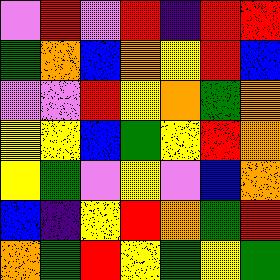[["violet", "red", "violet", "red", "indigo", "red", "red"], ["green", "orange", "blue", "orange", "yellow", "red", "blue"], ["violet", "violet", "red", "yellow", "orange", "green", "orange"], ["yellow", "yellow", "blue", "green", "yellow", "red", "orange"], ["yellow", "green", "violet", "yellow", "violet", "blue", "orange"], ["blue", "indigo", "yellow", "red", "orange", "green", "red"], ["orange", "green", "red", "yellow", "green", "yellow", "green"]]